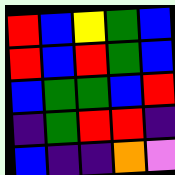[["red", "blue", "yellow", "green", "blue"], ["red", "blue", "red", "green", "blue"], ["blue", "green", "green", "blue", "red"], ["indigo", "green", "red", "red", "indigo"], ["blue", "indigo", "indigo", "orange", "violet"]]